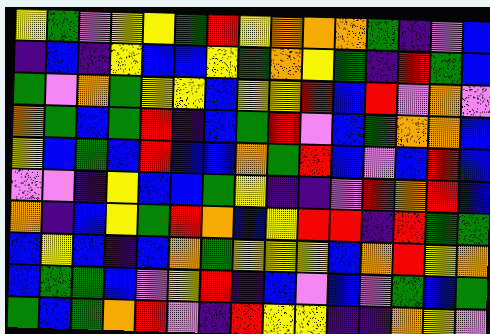[["yellow", "green", "violet", "yellow", "yellow", "green", "red", "yellow", "orange", "orange", "orange", "green", "indigo", "violet", "blue"], ["indigo", "blue", "indigo", "yellow", "blue", "blue", "yellow", "green", "orange", "yellow", "green", "indigo", "red", "green", "blue"], ["green", "violet", "orange", "green", "yellow", "yellow", "blue", "yellow", "yellow", "red", "blue", "red", "violet", "orange", "violet"], ["orange", "green", "blue", "green", "red", "indigo", "blue", "green", "red", "violet", "blue", "green", "orange", "orange", "blue"], ["yellow", "blue", "green", "blue", "red", "blue", "blue", "orange", "green", "red", "blue", "violet", "blue", "red", "blue"], ["violet", "violet", "indigo", "yellow", "blue", "blue", "green", "yellow", "indigo", "indigo", "violet", "red", "orange", "red", "blue"], ["orange", "indigo", "blue", "yellow", "green", "red", "orange", "blue", "yellow", "red", "red", "indigo", "red", "green", "green"], ["blue", "yellow", "blue", "indigo", "blue", "orange", "green", "yellow", "yellow", "yellow", "blue", "orange", "red", "yellow", "orange"], ["blue", "green", "green", "blue", "violet", "yellow", "red", "indigo", "blue", "violet", "blue", "violet", "green", "blue", "green"], ["green", "blue", "green", "orange", "red", "violet", "indigo", "red", "yellow", "yellow", "indigo", "indigo", "orange", "yellow", "violet"]]